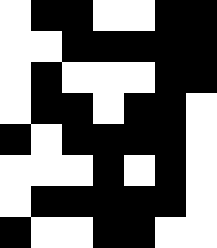[["white", "black", "black", "white", "white", "black", "black"], ["white", "white", "black", "black", "black", "black", "black"], ["white", "black", "white", "white", "white", "black", "black"], ["white", "black", "black", "white", "black", "black", "white"], ["black", "white", "black", "black", "black", "black", "white"], ["white", "white", "white", "black", "white", "black", "white"], ["white", "black", "black", "black", "black", "black", "white"], ["black", "white", "white", "black", "black", "white", "white"]]